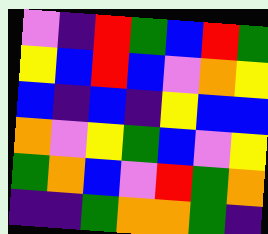[["violet", "indigo", "red", "green", "blue", "red", "green"], ["yellow", "blue", "red", "blue", "violet", "orange", "yellow"], ["blue", "indigo", "blue", "indigo", "yellow", "blue", "blue"], ["orange", "violet", "yellow", "green", "blue", "violet", "yellow"], ["green", "orange", "blue", "violet", "red", "green", "orange"], ["indigo", "indigo", "green", "orange", "orange", "green", "indigo"]]